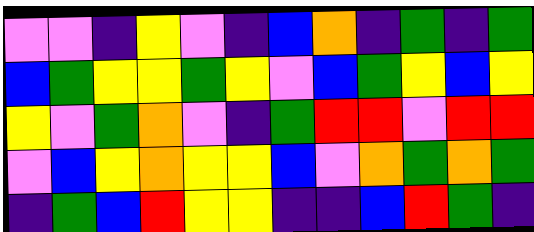[["violet", "violet", "indigo", "yellow", "violet", "indigo", "blue", "orange", "indigo", "green", "indigo", "green"], ["blue", "green", "yellow", "yellow", "green", "yellow", "violet", "blue", "green", "yellow", "blue", "yellow"], ["yellow", "violet", "green", "orange", "violet", "indigo", "green", "red", "red", "violet", "red", "red"], ["violet", "blue", "yellow", "orange", "yellow", "yellow", "blue", "violet", "orange", "green", "orange", "green"], ["indigo", "green", "blue", "red", "yellow", "yellow", "indigo", "indigo", "blue", "red", "green", "indigo"]]